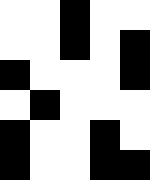[["white", "white", "black", "white", "white"], ["white", "white", "black", "white", "black"], ["black", "white", "white", "white", "black"], ["white", "black", "white", "white", "white"], ["black", "white", "white", "black", "white"], ["black", "white", "white", "black", "black"]]